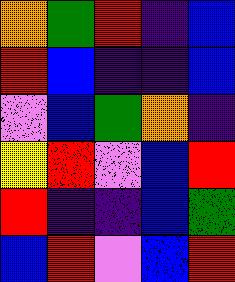[["orange", "green", "red", "indigo", "blue"], ["red", "blue", "indigo", "indigo", "blue"], ["violet", "blue", "green", "orange", "indigo"], ["yellow", "red", "violet", "blue", "red"], ["red", "indigo", "indigo", "blue", "green"], ["blue", "red", "violet", "blue", "red"]]